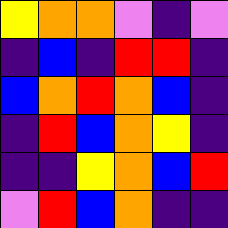[["yellow", "orange", "orange", "violet", "indigo", "violet"], ["indigo", "blue", "indigo", "red", "red", "indigo"], ["blue", "orange", "red", "orange", "blue", "indigo"], ["indigo", "red", "blue", "orange", "yellow", "indigo"], ["indigo", "indigo", "yellow", "orange", "blue", "red"], ["violet", "red", "blue", "orange", "indigo", "indigo"]]